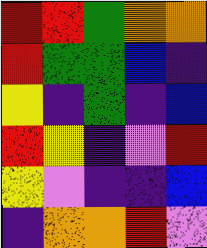[["red", "red", "green", "orange", "orange"], ["red", "green", "green", "blue", "indigo"], ["yellow", "indigo", "green", "indigo", "blue"], ["red", "yellow", "indigo", "violet", "red"], ["yellow", "violet", "indigo", "indigo", "blue"], ["indigo", "orange", "orange", "red", "violet"]]